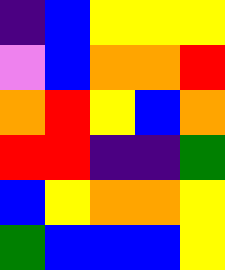[["indigo", "blue", "yellow", "yellow", "yellow"], ["violet", "blue", "orange", "orange", "red"], ["orange", "red", "yellow", "blue", "orange"], ["red", "red", "indigo", "indigo", "green"], ["blue", "yellow", "orange", "orange", "yellow"], ["green", "blue", "blue", "blue", "yellow"]]